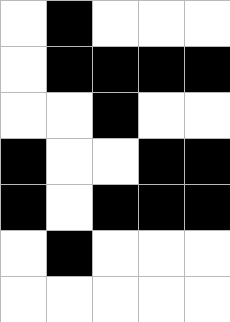[["white", "black", "white", "white", "white"], ["white", "black", "black", "black", "black"], ["white", "white", "black", "white", "white"], ["black", "white", "white", "black", "black"], ["black", "white", "black", "black", "black"], ["white", "black", "white", "white", "white"], ["white", "white", "white", "white", "white"]]